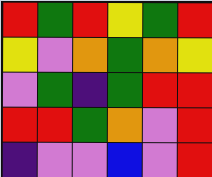[["red", "green", "red", "yellow", "green", "red"], ["yellow", "violet", "orange", "green", "orange", "yellow"], ["violet", "green", "indigo", "green", "red", "red"], ["red", "red", "green", "orange", "violet", "red"], ["indigo", "violet", "violet", "blue", "violet", "red"]]